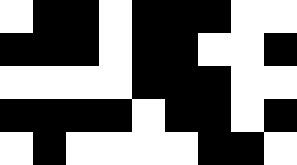[["white", "black", "black", "white", "black", "black", "black", "white", "white"], ["black", "black", "black", "white", "black", "black", "white", "white", "black"], ["white", "white", "white", "white", "black", "black", "black", "white", "white"], ["black", "black", "black", "black", "white", "black", "black", "white", "black"], ["white", "black", "white", "white", "white", "white", "black", "black", "white"]]